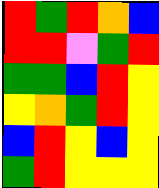[["red", "green", "red", "orange", "blue"], ["red", "red", "violet", "green", "red"], ["green", "green", "blue", "red", "yellow"], ["yellow", "orange", "green", "red", "yellow"], ["blue", "red", "yellow", "blue", "yellow"], ["green", "red", "yellow", "yellow", "yellow"]]